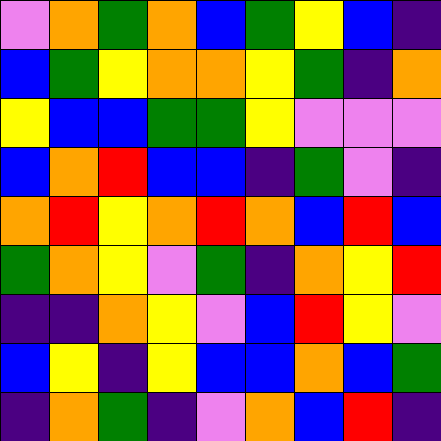[["violet", "orange", "green", "orange", "blue", "green", "yellow", "blue", "indigo"], ["blue", "green", "yellow", "orange", "orange", "yellow", "green", "indigo", "orange"], ["yellow", "blue", "blue", "green", "green", "yellow", "violet", "violet", "violet"], ["blue", "orange", "red", "blue", "blue", "indigo", "green", "violet", "indigo"], ["orange", "red", "yellow", "orange", "red", "orange", "blue", "red", "blue"], ["green", "orange", "yellow", "violet", "green", "indigo", "orange", "yellow", "red"], ["indigo", "indigo", "orange", "yellow", "violet", "blue", "red", "yellow", "violet"], ["blue", "yellow", "indigo", "yellow", "blue", "blue", "orange", "blue", "green"], ["indigo", "orange", "green", "indigo", "violet", "orange", "blue", "red", "indigo"]]